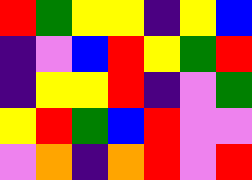[["red", "green", "yellow", "yellow", "indigo", "yellow", "blue"], ["indigo", "violet", "blue", "red", "yellow", "green", "red"], ["indigo", "yellow", "yellow", "red", "indigo", "violet", "green"], ["yellow", "red", "green", "blue", "red", "violet", "violet"], ["violet", "orange", "indigo", "orange", "red", "violet", "red"]]